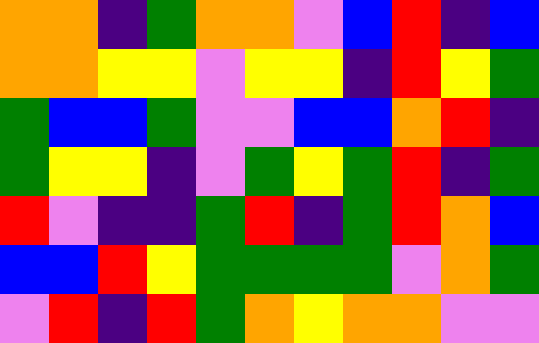[["orange", "orange", "indigo", "green", "orange", "orange", "violet", "blue", "red", "indigo", "blue"], ["orange", "orange", "yellow", "yellow", "violet", "yellow", "yellow", "indigo", "red", "yellow", "green"], ["green", "blue", "blue", "green", "violet", "violet", "blue", "blue", "orange", "red", "indigo"], ["green", "yellow", "yellow", "indigo", "violet", "green", "yellow", "green", "red", "indigo", "green"], ["red", "violet", "indigo", "indigo", "green", "red", "indigo", "green", "red", "orange", "blue"], ["blue", "blue", "red", "yellow", "green", "green", "green", "green", "violet", "orange", "green"], ["violet", "red", "indigo", "red", "green", "orange", "yellow", "orange", "orange", "violet", "violet"]]